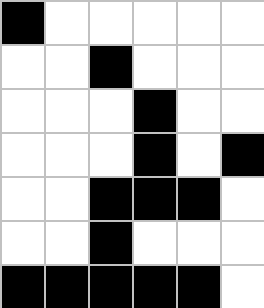[["black", "white", "white", "white", "white", "white"], ["white", "white", "black", "white", "white", "white"], ["white", "white", "white", "black", "white", "white"], ["white", "white", "white", "black", "white", "black"], ["white", "white", "black", "black", "black", "white"], ["white", "white", "black", "white", "white", "white"], ["black", "black", "black", "black", "black", "white"]]